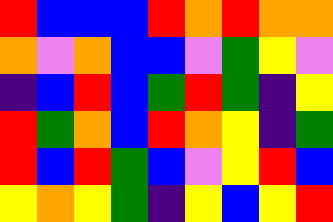[["red", "blue", "blue", "blue", "red", "orange", "red", "orange", "orange"], ["orange", "violet", "orange", "blue", "blue", "violet", "green", "yellow", "violet"], ["indigo", "blue", "red", "blue", "green", "red", "green", "indigo", "yellow"], ["red", "green", "orange", "blue", "red", "orange", "yellow", "indigo", "green"], ["red", "blue", "red", "green", "blue", "violet", "yellow", "red", "blue"], ["yellow", "orange", "yellow", "green", "indigo", "yellow", "blue", "yellow", "red"]]